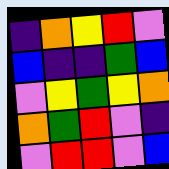[["indigo", "orange", "yellow", "red", "violet"], ["blue", "indigo", "indigo", "green", "blue"], ["violet", "yellow", "green", "yellow", "orange"], ["orange", "green", "red", "violet", "indigo"], ["violet", "red", "red", "violet", "blue"]]